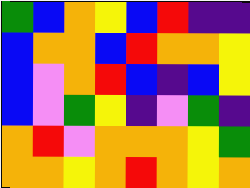[["green", "blue", "orange", "yellow", "blue", "red", "indigo", "indigo"], ["blue", "orange", "orange", "blue", "red", "orange", "orange", "yellow"], ["blue", "violet", "orange", "red", "blue", "indigo", "blue", "yellow"], ["blue", "violet", "green", "yellow", "indigo", "violet", "green", "indigo"], ["orange", "red", "violet", "orange", "orange", "orange", "yellow", "green"], ["orange", "orange", "yellow", "orange", "red", "orange", "yellow", "orange"]]